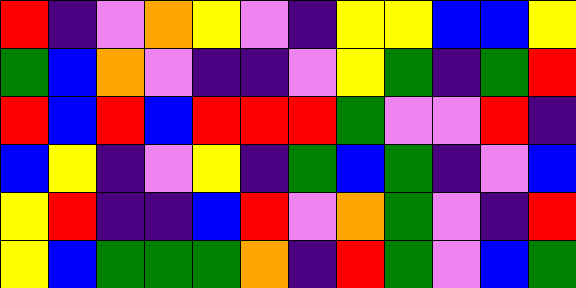[["red", "indigo", "violet", "orange", "yellow", "violet", "indigo", "yellow", "yellow", "blue", "blue", "yellow"], ["green", "blue", "orange", "violet", "indigo", "indigo", "violet", "yellow", "green", "indigo", "green", "red"], ["red", "blue", "red", "blue", "red", "red", "red", "green", "violet", "violet", "red", "indigo"], ["blue", "yellow", "indigo", "violet", "yellow", "indigo", "green", "blue", "green", "indigo", "violet", "blue"], ["yellow", "red", "indigo", "indigo", "blue", "red", "violet", "orange", "green", "violet", "indigo", "red"], ["yellow", "blue", "green", "green", "green", "orange", "indigo", "red", "green", "violet", "blue", "green"]]